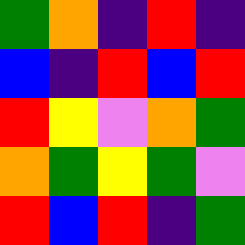[["green", "orange", "indigo", "red", "indigo"], ["blue", "indigo", "red", "blue", "red"], ["red", "yellow", "violet", "orange", "green"], ["orange", "green", "yellow", "green", "violet"], ["red", "blue", "red", "indigo", "green"]]